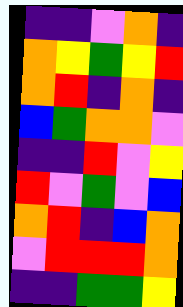[["indigo", "indigo", "violet", "orange", "indigo"], ["orange", "yellow", "green", "yellow", "red"], ["orange", "red", "indigo", "orange", "indigo"], ["blue", "green", "orange", "orange", "violet"], ["indigo", "indigo", "red", "violet", "yellow"], ["red", "violet", "green", "violet", "blue"], ["orange", "red", "indigo", "blue", "orange"], ["violet", "red", "red", "red", "orange"], ["indigo", "indigo", "green", "green", "yellow"]]